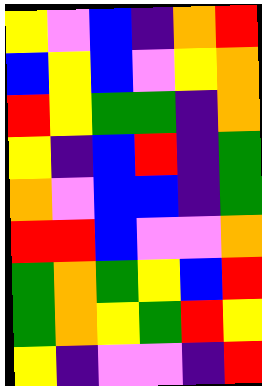[["yellow", "violet", "blue", "indigo", "orange", "red"], ["blue", "yellow", "blue", "violet", "yellow", "orange"], ["red", "yellow", "green", "green", "indigo", "orange"], ["yellow", "indigo", "blue", "red", "indigo", "green"], ["orange", "violet", "blue", "blue", "indigo", "green"], ["red", "red", "blue", "violet", "violet", "orange"], ["green", "orange", "green", "yellow", "blue", "red"], ["green", "orange", "yellow", "green", "red", "yellow"], ["yellow", "indigo", "violet", "violet", "indigo", "red"]]